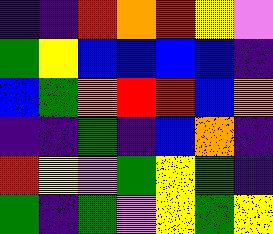[["indigo", "indigo", "red", "orange", "red", "yellow", "violet"], ["green", "yellow", "blue", "blue", "blue", "blue", "indigo"], ["blue", "green", "orange", "red", "red", "blue", "orange"], ["indigo", "indigo", "green", "indigo", "blue", "orange", "indigo"], ["red", "yellow", "violet", "green", "yellow", "green", "indigo"], ["green", "indigo", "green", "violet", "yellow", "green", "yellow"]]